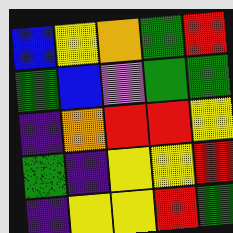[["blue", "yellow", "orange", "green", "red"], ["green", "blue", "violet", "green", "green"], ["indigo", "orange", "red", "red", "yellow"], ["green", "indigo", "yellow", "yellow", "red"], ["indigo", "yellow", "yellow", "red", "green"]]